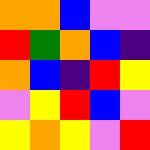[["orange", "orange", "blue", "violet", "violet"], ["red", "green", "orange", "blue", "indigo"], ["orange", "blue", "indigo", "red", "yellow"], ["violet", "yellow", "red", "blue", "violet"], ["yellow", "orange", "yellow", "violet", "red"]]